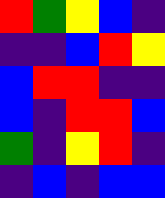[["red", "green", "yellow", "blue", "indigo"], ["indigo", "indigo", "blue", "red", "yellow"], ["blue", "red", "red", "indigo", "indigo"], ["blue", "indigo", "red", "red", "blue"], ["green", "indigo", "yellow", "red", "indigo"], ["indigo", "blue", "indigo", "blue", "blue"]]